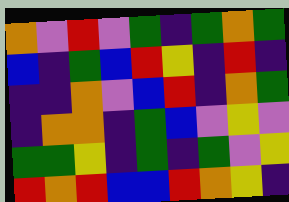[["orange", "violet", "red", "violet", "green", "indigo", "green", "orange", "green"], ["blue", "indigo", "green", "blue", "red", "yellow", "indigo", "red", "indigo"], ["indigo", "indigo", "orange", "violet", "blue", "red", "indigo", "orange", "green"], ["indigo", "orange", "orange", "indigo", "green", "blue", "violet", "yellow", "violet"], ["green", "green", "yellow", "indigo", "green", "indigo", "green", "violet", "yellow"], ["red", "orange", "red", "blue", "blue", "red", "orange", "yellow", "indigo"]]